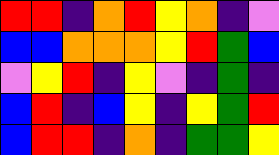[["red", "red", "indigo", "orange", "red", "yellow", "orange", "indigo", "violet"], ["blue", "blue", "orange", "orange", "orange", "yellow", "red", "green", "blue"], ["violet", "yellow", "red", "indigo", "yellow", "violet", "indigo", "green", "indigo"], ["blue", "red", "indigo", "blue", "yellow", "indigo", "yellow", "green", "red"], ["blue", "red", "red", "indigo", "orange", "indigo", "green", "green", "yellow"]]